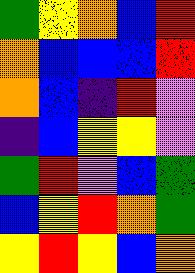[["green", "yellow", "orange", "blue", "red"], ["orange", "blue", "blue", "blue", "red"], ["orange", "blue", "indigo", "red", "violet"], ["indigo", "blue", "yellow", "yellow", "violet"], ["green", "red", "violet", "blue", "green"], ["blue", "yellow", "red", "orange", "green"], ["yellow", "red", "yellow", "blue", "orange"]]